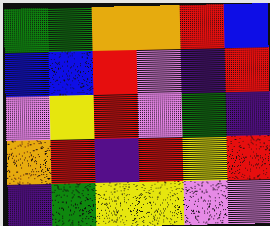[["green", "green", "orange", "orange", "red", "blue"], ["blue", "blue", "red", "violet", "indigo", "red"], ["violet", "yellow", "red", "violet", "green", "indigo"], ["orange", "red", "indigo", "red", "yellow", "red"], ["indigo", "green", "yellow", "yellow", "violet", "violet"]]